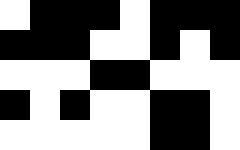[["white", "black", "black", "black", "white", "black", "black", "black"], ["black", "black", "black", "white", "white", "black", "white", "black"], ["white", "white", "white", "black", "black", "white", "white", "white"], ["black", "white", "black", "white", "white", "black", "black", "white"], ["white", "white", "white", "white", "white", "black", "black", "white"]]